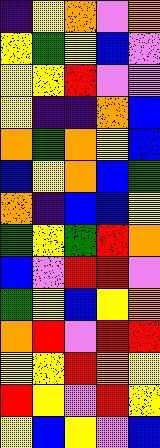[["indigo", "yellow", "orange", "violet", "orange"], ["yellow", "green", "yellow", "blue", "violet"], ["yellow", "yellow", "red", "violet", "violet"], ["yellow", "indigo", "indigo", "orange", "blue"], ["orange", "green", "orange", "yellow", "blue"], ["blue", "yellow", "orange", "blue", "green"], ["orange", "indigo", "blue", "blue", "yellow"], ["green", "yellow", "green", "red", "orange"], ["blue", "violet", "red", "red", "violet"], ["green", "yellow", "blue", "yellow", "orange"], ["orange", "red", "violet", "red", "red"], ["yellow", "yellow", "red", "orange", "yellow"], ["red", "yellow", "violet", "red", "yellow"], ["yellow", "blue", "yellow", "violet", "blue"]]